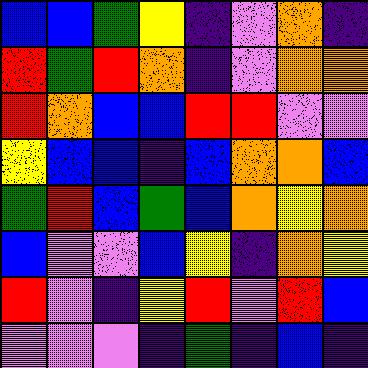[["blue", "blue", "green", "yellow", "indigo", "violet", "orange", "indigo"], ["red", "green", "red", "orange", "indigo", "violet", "orange", "orange"], ["red", "orange", "blue", "blue", "red", "red", "violet", "violet"], ["yellow", "blue", "blue", "indigo", "blue", "orange", "orange", "blue"], ["green", "red", "blue", "green", "blue", "orange", "yellow", "orange"], ["blue", "violet", "violet", "blue", "yellow", "indigo", "orange", "yellow"], ["red", "violet", "indigo", "yellow", "red", "violet", "red", "blue"], ["violet", "violet", "violet", "indigo", "green", "indigo", "blue", "indigo"]]